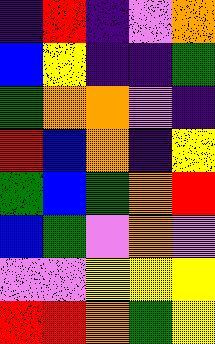[["indigo", "red", "indigo", "violet", "orange"], ["blue", "yellow", "indigo", "indigo", "green"], ["green", "orange", "orange", "violet", "indigo"], ["red", "blue", "orange", "indigo", "yellow"], ["green", "blue", "green", "orange", "red"], ["blue", "green", "violet", "orange", "violet"], ["violet", "violet", "yellow", "yellow", "yellow"], ["red", "red", "orange", "green", "yellow"]]